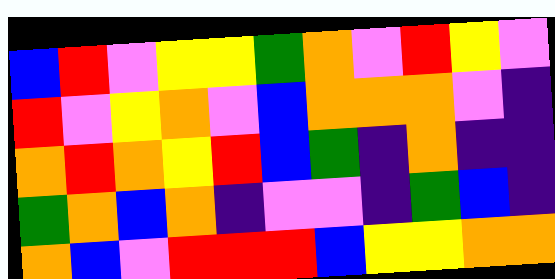[["blue", "red", "violet", "yellow", "yellow", "green", "orange", "violet", "red", "yellow", "violet"], ["red", "violet", "yellow", "orange", "violet", "blue", "orange", "orange", "orange", "violet", "indigo"], ["orange", "red", "orange", "yellow", "red", "blue", "green", "indigo", "orange", "indigo", "indigo"], ["green", "orange", "blue", "orange", "indigo", "violet", "violet", "indigo", "green", "blue", "indigo"], ["orange", "blue", "violet", "red", "red", "red", "blue", "yellow", "yellow", "orange", "orange"]]